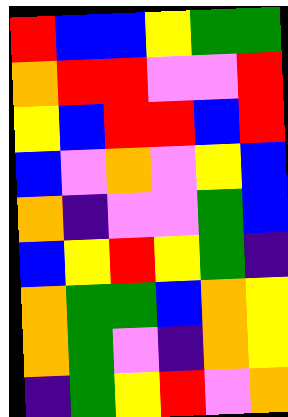[["red", "blue", "blue", "yellow", "green", "green"], ["orange", "red", "red", "violet", "violet", "red"], ["yellow", "blue", "red", "red", "blue", "red"], ["blue", "violet", "orange", "violet", "yellow", "blue"], ["orange", "indigo", "violet", "violet", "green", "blue"], ["blue", "yellow", "red", "yellow", "green", "indigo"], ["orange", "green", "green", "blue", "orange", "yellow"], ["orange", "green", "violet", "indigo", "orange", "yellow"], ["indigo", "green", "yellow", "red", "violet", "orange"]]